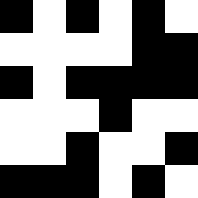[["black", "white", "black", "white", "black", "white"], ["white", "white", "white", "white", "black", "black"], ["black", "white", "black", "black", "black", "black"], ["white", "white", "white", "black", "white", "white"], ["white", "white", "black", "white", "white", "black"], ["black", "black", "black", "white", "black", "white"]]